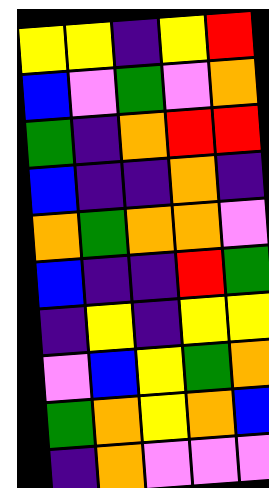[["yellow", "yellow", "indigo", "yellow", "red"], ["blue", "violet", "green", "violet", "orange"], ["green", "indigo", "orange", "red", "red"], ["blue", "indigo", "indigo", "orange", "indigo"], ["orange", "green", "orange", "orange", "violet"], ["blue", "indigo", "indigo", "red", "green"], ["indigo", "yellow", "indigo", "yellow", "yellow"], ["violet", "blue", "yellow", "green", "orange"], ["green", "orange", "yellow", "orange", "blue"], ["indigo", "orange", "violet", "violet", "violet"]]